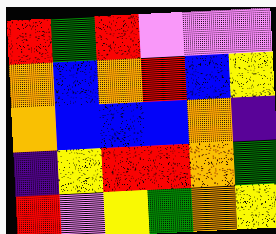[["red", "green", "red", "violet", "violet", "violet"], ["orange", "blue", "orange", "red", "blue", "yellow"], ["orange", "blue", "blue", "blue", "orange", "indigo"], ["indigo", "yellow", "red", "red", "orange", "green"], ["red", "violet", "yellow", "green", "orange", "yellow"]]